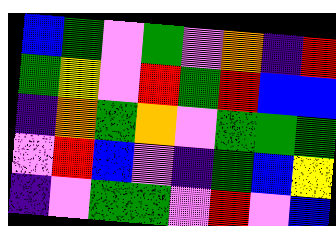[["blue", "green", "violet", "green", "violet", "orange", "indigo", "red"], ["green", "yellow", "violet", "red", "green", "red", "blue", "blue"], ["indigo", "orange", "green", "orange", "violet", "green", "green", "green"], ["violet", "red", "blue", "violet", "indigo", "green", "blue", "yellow"], ["indigo", "violet", "green", "green", "violet", "red", "violet", "blue"]]